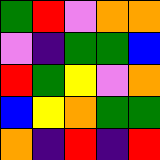[["green", "red", "violet", "orange", "orange"], ["violet", "indigo", "green", "green", "blue"], ["red", "green", "yellow", "violet", "orange"], ["blue", "yellow", "orange", "green", "green"], ["orange", "indigo", "red", "indigo", "red"]]